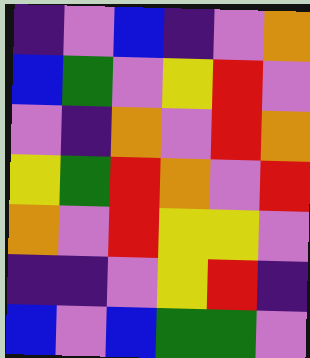[["indigo", "violet", "blue", "indigo", "violet", "orange"], ["blue", "green", "violet", "yellow", "red", "violet"], ["violet", "indigo", "orange", "violet", "red", "orange"], ["yellow", "green", "red", "orange", "violet", "red"], ["orange", "violet", "red", "yellow", "yellow", "violet"], ["indigo", "indigo", "violet", "yellow", "red", "indigo"], ["blue", "violet", "blue", "green", "green", "violet"]]